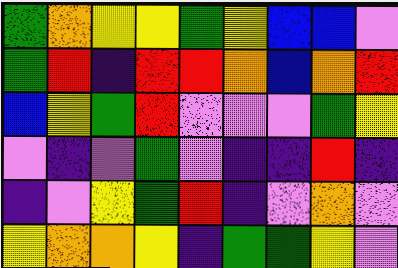[["green", "orange", "yellow", "yellow", "green", "yellow", "blue", "blue", "violet"], ["green", "red", "indigo", "red", "red", "orange", "blue", "orange", "red"], ["blue", "yellow", "green", "red", "violet", "violet", "violet", "green", "yellow"], ["violet", "indigo", "violet", "green", "violet", "indigo", "indigo", "red", "indigo"], ["indigo", "violet", "yellow", "green", "red", "indigo", "violet", "orange", "violet"], ["yellow", "orange", "orange", "yellow", "indigo", "green", "green", "yellow", "violet"]]